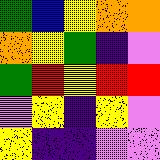[["green", "blue", "yellow", "orange", "orange"], ["orange", "yellow", "green", "indigo", "violet"], ["green", "red", "yellow", "red", "red"], ["violet", "yellow", "indigo", "yellow", "violet"], ["yellow", "indigo", "indigo", "violet", "violet"]]